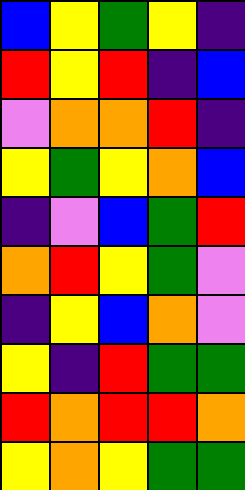[["blue", "yellow", "green", "yellow", "indigo"], ["red", "yellow", "red", "indigo", "blue"], ["violet", "orange", "orange", "red", "indigo"], ["yellow", "green", "yellow", "orange", "blue"], ["indigo", "violet", "blue", "green", "red"], ["orange", "red", "yellow", "green", "violet"], ["indigo", "yellow", "blue", "orange", "violet"], ["yellow", "indigo", "red", "green", "green"], ["red", "orange", "red", "red", "orange"], ["yellow", "orange", "yellow", "green", "green"]]